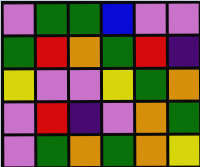[["violet", "green", "green", "blue", "violet", "violet"], ["green", "red", "orange", "green", "red", "indigo"], ["yellow", "violet", "violet", "yellow", "green", "orange"], ["violet", "red", "indigo", "violet", "orange", "green"], ["violet", "green", "orange", "green", "orange", "yellow"]]